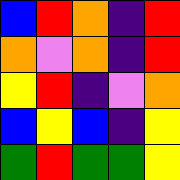[["blue", "red", "orange", "indigo", "red"], ["orange", "violet", "orange", "indigo", "red"], ["yellow", "red", "indigo", "violet", "orange"], ["blue", "yellow", "blue", "indigo", "yellow"], ["green", "red", "green", "green", "yellow"]]